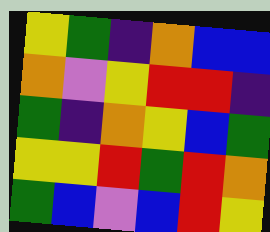[["yellow", "green", "indigo", "orange", "blue", "blue"], ["orange", "violet", "yellow", "red", "red", "indigo"], ["green", "indigo", "orange", "yellow", "blue", "green"], ["yellow", "yellow", "red", "green", "red", "orange"], ["green", "blue", "violet", "blue", "red", "yellow"]]